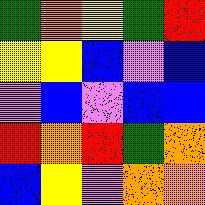[["green", "orange", "yellow", "green", "red"], ["yellow", "yellow", "blue", "violet", "blue"], ["violet", "blue", "violet", "blue", "blue"], ["red", "orange", "red", "green", "orange"], ["blue", "yellow", "violet", "orange", "orange"]]